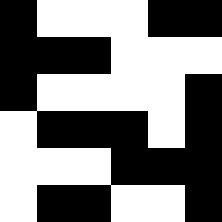[["black", "white", "white", "white", "black", "black"], ["black", "black", "black", "white", "white", "white"], ["black", "white", "white", "white", "white", "black"], ["white", "black", "black", "black", "white", "black"], ["white", "white", "white", "black", "black", "black"], ["white", "black", "black", "white", "white", "black"]]